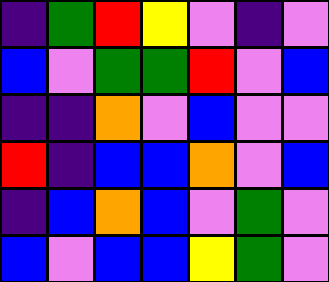[["indigo", "green", "red", "yellow", "violet", "indigo", "violet"], ["blue", "violet", "green", "green", "red", "violet", "blue"], ["indigo", "indigo", "orange", "violet", "blue", "violet", "violet"], ["red", "indigo", "blue", "blue", "orange", "violet", "blue"], ["indigo", "blue", "orange", "blue", "violet", "green", "violet"], ["blue", "violet", "blue", "blue", "yellow", "green", "violet"]]